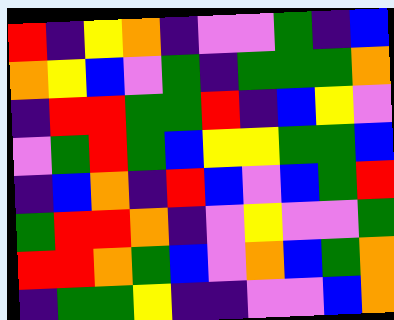[["red", "indigo", "yellow", "orange", "indigo", "violet", "violet", "green", "indigo", "blue"], ["orange", "yellow", "blue", "violet", "green", "indigo", "green", "green", "green", "orange"], ["indigo", "red", "red", "green", "green", "red", "indigo", "blue", "yellow", "violet"], ["violet", "green", "red", "green", "blue", "yellow", "yellow", "green", "green", "blue"], ["indigo", "blue", "orange", "indigo", "red", "blue", "violet", "blue", "green", "red"], ["green", "red", "red", "orange", "indigo", "violet", "yellow", "violet", "violet", "green"], ["red", "red", "orange", "green", "blue", "violet", "orange", "blue", "green", "orange"], ["indigo", "green", "green", "yellow", "indigo", "indigo", "violet", "violet", "blue", "orange"]]